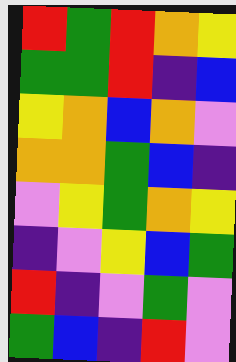[["red", "green", "red", "orange", "yellow"], ["green", "green", "red", "indigo", "blue"], ["yellow", "orange", "blue", "orange", "violet"], ["orange", "orange", "green", "blue", "indigo"], ["violet", "yellow", "green", "orange", "yellow"], ["indigo", "violet", "yellow", "blue", "green"], ["red", "indigo", "violet", "green", "violet"], ["green", "blue", "indigo", "red", "violet"]]